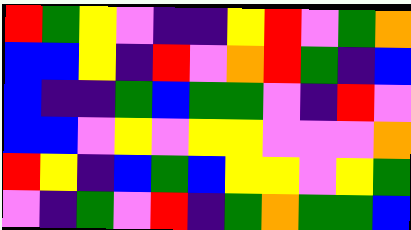[["red", "green", "yellow", "violet", "indigo", "indigo", "yellow", "red", "violet", "green", "orange"], ["blue", "blue", "yellow", "indigo", "red", "violet", "orange", "red", "green", "indigo", "blue"], ["blue", "indigo", "indigo", "green", "blue", "green", "green", "violet", "indigo", "red", "violet"], ["blue", "blue", "violet", "yellow", "violet", "yellow", "yellow", "violet", "violet", "violet", "orange"], ["red", "yellow", "indigo", "blue", "green", "blue", "yellow", "yellow", "violet", "yellow", "green"], ["violet", "indigo", "green", "violet", "red", "indigo", "green", "orange", "green", "green", "blue"]]